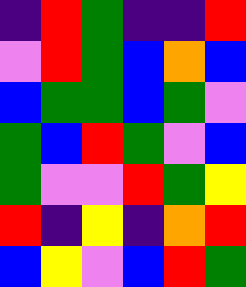[["indigo", "red", "green", "indigo", "indigo", "red"], ["violet", "red", "green", "blue", "orange", "blue"], ["blue", "green", "green", "blue", "green", "violet"], ["green", "blue", "red", "green", "violet", "blue"], ["green", "violet", "violet", "red", "green", "yellow"], ["red", "indigo", "yellow", "indigo", "orange", "red"], ["blue", "yellow", "violet", "blue", "red", "green"]]